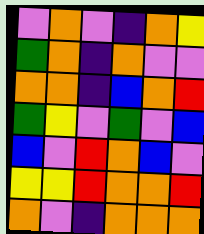[["violet", "orange", "violet", "indigo", "orange", "yellow"], ["green", "orange", "indigo", "orange", "violet", "violet"], ["orange", "orange", "indigo", "blue", "orange", "red"], ["green", "yellow", "violet", "green", "violet", "blue"], ["blue", "violet", "red", "orange", "blue", "violet"], ["yellow", "yellow", "red", "orange", "orange", "red"], ["orange", "violet", "indigo", "orange", "orange", "orange"]]